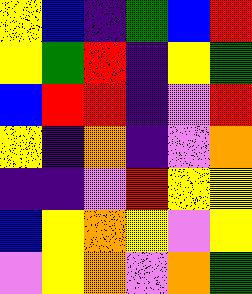[["yellow", "blue", "indigo", "green", "blue", "red"], ["yellow", "green", "red", "indigo", "yellow", "green"], ["blue", "red", "red", "indigo", "violet", "red"], ["yellow", "indigo", "orange", "indigo", "violet", "orange"], ["indigo", "indigo", "violet", "red", "yellow", "yellow"], ["blue", "yellow", "orange", "yellow", "violet", "yellow"], ["violet", "yellow", "orange", "violet", "orange", "green"]]